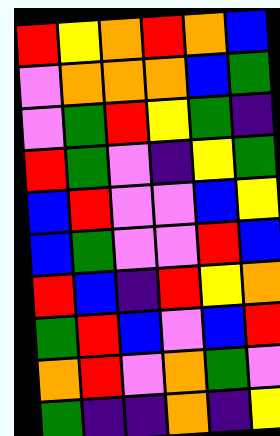[["red", "yellow", "orange", "red", "orange", "blue"], ["violet", "orange", "orange", "orange", "blue", "green"], ["violet", "green", "red", "yellow", "green", "indigo"], ["red", "green", "violet", "indigo", "yellow", "green"], ["blue", "red", "violet", "violet", "blue", "yellow"], ["blue", "green", "violet", "violet", "red", "blue"], ["red", "blue", "indigo", "red", "yellow", "orange"], ["green", "red", "blue", "violet", "blue", "red"], ["orange", "red", "violet", "orange", "green", "violet"], ["green", "indigo", "indigo", "orange", "indigo", "yellow"]]